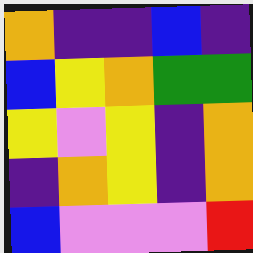[["orange", "indigo", "indigo", "blue", "indigo"], ["blue", "yellow", "orange", "green", "green"], ["yellow", "violet", "yellow", "indigo", "orange"], ["indigo", "orange", "yellow", "indigo", "orange"], ["blue", "violet", "violet", "violet", "red"]]